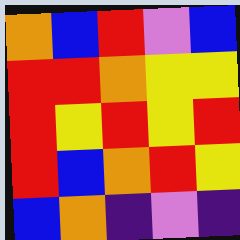[["orange", "blue", "red", "violet", "blue"], ["red", "red", "orange", "yellow", "yellow"], ["red", "yellow", "red", "yellow", "red"], ["red", "blue", "orange", "red", "yellow"], ["blue", "orange", "indigo", "violet", "indigo"]]